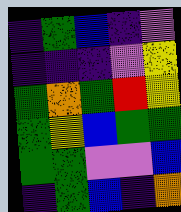[["indigo", "green", "blue", "indigo", "violet"], ["indigo", "indigo", "indigo", "violet", "yellow"], ["green", "orange", "green", "red", "yellow"], ["green", "yellow", "blue", "green", "green"], ["green", "green", "violet", "violet", "blue"], ["indigo", "green", "blue", "indigo", "orange"]]